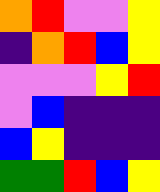[["orange", "red", "violet", "violet", "yellow"], ["indigo", "orange", "red", "blue", "yellow"], ["violet", "violet", "violet", "yellow", "red"], ["violet", "blue", "indigo", "indigo", "indigo"], ["blue", "yellow", "indigo", "indigo", "indigo"], ["green", "green", "red", "blue", "yellow"]]